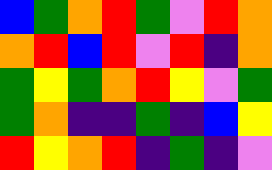[["blue", "green", "orange", "red", "green", "violet", "red", "orange"], ["orange", "red", "blue", "red", "violet", "red", "indigo", "orange"], ["green", "yellow", "green", "orange", "red", "yellow", "violet", "green"], ["green", "orange", "indigo", "indigo", "green", "indigo", "blue", "yellow"], ["red", "yellow", "orange", "red", "indigo", "green", "indigo", "violet"]]